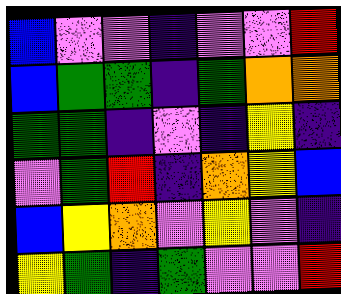[["blue", "violet", "violet", "indigo", "violet", "violet", "red"], ["blue", "green", "green", "indigo", "green", "orange", "orange"], ["green", "green", "indigo", "violet", "indigo", "yellow", "indigo"], ["violet", "green", "red", "indigo", "orange", "yellow", "blue"], ["blue", "yellow", "orange", "violet", "yellow", "violet", "indigo"], ["yellow", "green", "indigo", "green", "violet", "violet", "red"]]